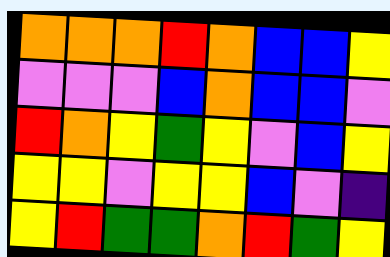[["orange", "orange", "orange", "red", "orange", "blue", "blue", "yellow"], ["violet", "violet", "violet", "blue", "orange", "blue", "blue", "violet"], ["red", "orange", "yellow", "green", "yellow", "violet", "blue", "yellow"], ["yellow", "yellow", "violet", "yellow", "yellow", "blue", "violet", "indigo"], ["yellow", "red", "green", "green", "orange", "red", "green", "yellow"]]